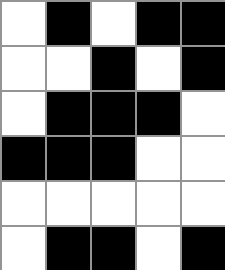[["white", "black", "white", "black", "black"], ["white", "white", "black", "white", "black"], ["white", "black", "black", "black", "white"], ["black", "black", "black", "white", "white"], ["white", "white", "white", "white", "white"], ["white", "black", "black", "white", "black"]]